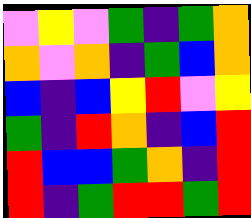[["violet", "yellow", "violet", "green", "indigo", "green", "orange"], ["orange", "violet", "orange", "indigo", "green", "blue", "orange"], ["blue", "indigo", "blue", "yellow", "red", "violet", "yellow"], ["green", "indigo", "red", "orange", "indigo", "blue", "red"], ["red", "blue", "blue", "green", "orange", "indigo", "red"], ["red", "indigo", "green", "red", "red", "green", "red"]]